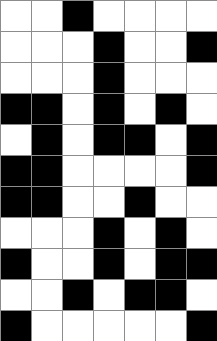[["white", "white", "black", "white", "white", "white", "white"], ["white", "white", "white", "black", "white", "white", "black"], ["white", "white", "white", "black", "white", "white", "white"], ["black", "black", "white", "black", "white", "black", "white"], ["white", "black", "white", "black", "black", "white", "black"], ["black", "black", "white", "white", "white", "white", "black"], ["black", "black", "white", "white", "black", "white", "white"], ["white", "white", "white", "black", "white", "black", "white"], ["black", "white", "white", "black", "white", "black", "black"], ["white", "white", "black", "white", "black", "black", "white"], ["black", "white", "white", "white", "white", "white", "black"]]